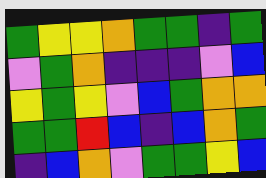[["green", "yellow", "yellow", "orange", "green", "green", "indigo", "green"], ["violet", "green", "orange", "indigo", "indigo", "indigo", "violet", "blue"], ["yellow", "green", "yellow", "violet", "blue", "green", "orange", "orange"], ["green", "green", "red", "blue", "indigo", "blue", "orange", "green"], ["indigo", "blue", "orange", "violet", "green", "green", "yellow", "blue"]]